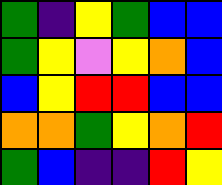[["green", "indigo", "yellow", "green", "blue", "blue"], ["green", "yellow", "violet", "yellow", "orange", "blue"], ["blue", "yellow", "red", "red", "blue", "blue"], ["orange", "orange", "green", "yellow", "orange", "red"], ["green", "blue", "indigo", "indigo", "red", "yellow"]]